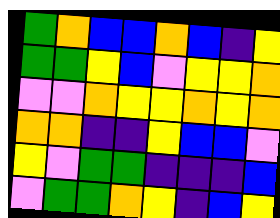[["green", "orange", "blue", "blue", "orange", "blue", "indigo", "yellow"], ["green", "green", "yellow", "blue", "violet", "yellow", "yellow", "orange"], ["violet", "violet", "orange", "yellow", "yellow", "orange", "yellow", "orange"], ["orange", "orange", "indigo", "indigo", "yellow", "blue", "blue", "violet"], ["yellow", "violet", "green", "green", "indigo", "indigo", "indigo", "blue"], ["violet", "green", "green", "orange", "yellow", "indigo", "blue", "yellow"]]